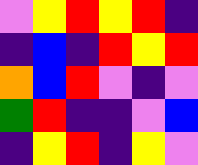[["violet", "yellow", "red", "yellow", "red", "indigo"], ["indigo", "blue", "indigo", "red", "yellow", "red"], ["orange", "blue", "red", "violet", "indigo", "violet"], ["green", "red", "indigo", "indigo", "violet", "blue"], ["indigo", "yellow", "red", "indigo", "yellow", "violet"]]